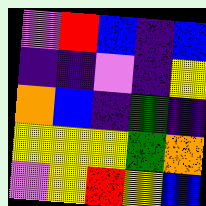[["violet", "red", "blue", "indigo", "blue"], ["indigo", "indigo", "violet", "indigo", "yellow"], ["orange", "blue", "indigo", "green", "indigo"], ["yellow", "yellow", "yellow", "green", "orange"], ["violet", "yellow", "red", "yellow", "blue"]]